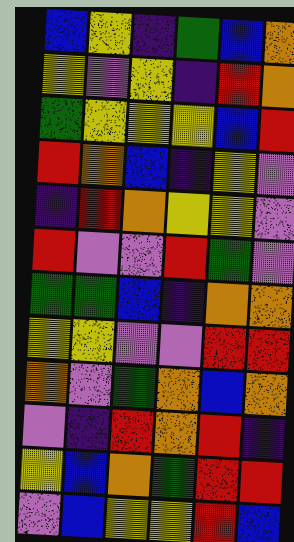[["blue", "yellow", "indigo", "green", "blue", "orange"], ["yellow", "violet", "yellow", "indigo", "red", "orange"], ["green", "yellow", "yellow", "yellow", "blue", "red"], ["red", "orange", "blue", "indigo", "yellow", "violet"], ["indigo", "red", "orange", "yellow", "yellow", "violet"], ["red", "violet", "violet", "red", "green", "violet"], ["green", "green", "blue", "indigo", "orange", "orange"], ["yellow", "yellow", "violet", "violet", "red", "red"], ["orange", "violet", "green", "orange", "blue", "orange"], ["violet", "indigo", "red", "orange", "red", "indigo"], ["yellow", "blue", "orange", "green", "red", "red"], ["violet", "blue", "yellow", "yellow", "red", "blue"]]